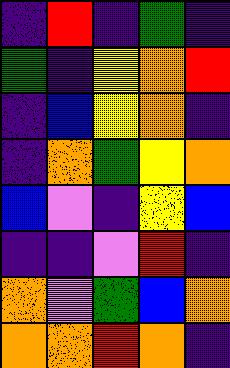[["indigo", "red", "indigo", "green", "indigo"], ["green", "indigo", "yellow", "orange", "red"], ["indigo", "blue", "yellow", "orange", "indigo"], ["indigo", "orange", "green", "yellow", "orange"], ["blue", "violet", "indigo", "yellow", "blue"], ["indigo", "indigo", "violet", "red", "indigo"], ["orange", "violet", "green", "blue", "orange"], ["orange", "orange", "red", "orange", "indigo"]]